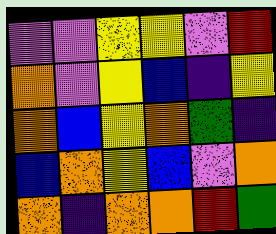[["violet", "violet", "yellow", "yellow", "violet", "red"], ["orange", "violet", "yellow", "blue", "indigo", "yellow"], ["orange", "blue", "yellow", "orange", "green", "indigo"], ["blue", "orange", "yellow", "blue", "violet", "orange"], ["orange", "indigo", "orange", "orange", "red", "green"]]